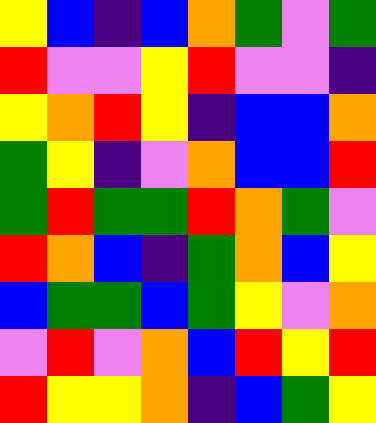[["yellow", "blue", "indigo", "blue", "orange", "green", "violet", "green"], ["red", "violet", "violet", "yellow", "red", "violet", "violet", "indigo"], ["yellow", "orange", "red", "yellow", "indigo", "blue", "blue", "orange"], ["green", "yellow", "indigo", "violet", "orange", "blue", "blue", "red"], ["green", "red", "green", "green", "red", "orange", "green", "violet"], ["red", "orange", "blue", "indigo", "green", "orange", "blue", "yellow"], ["blue", "green", "green", "blue", "green", "yellow", "violet", "orange"], ["violet", "red", "violet", "orange", "blue", "red", "yellow", "red"], ["red", "yellow", "yellow", "orange", "indigo", "blue", "green", "yellow"]]